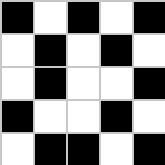[["black", "white", "black", "white", "black"], ["white", "black", "white", "black", "white"], ["white", "black", "white", "white", "black"], ["black", "white", "white", "black", "white"], ["white", "black", "black", "white", "black"]]